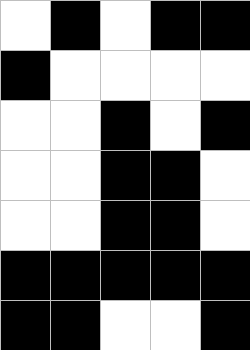[["white", "black", "white", "black", "black"], ["black", "white", "white", "white", "white"], ["white", "white", "black", "white", "black"], ["white", "white", "black", "black", "white"], ["white", "white", "black", "black", "white"], ["black", "black", "black", "black", "black"], ["black", "black", "white", "white", "black"]]